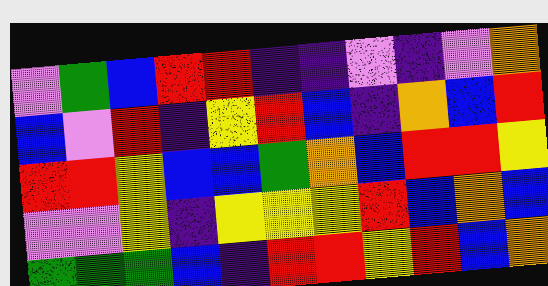[["violet", "green", "blue", "red", "red", "indigo", "indigo", "violet", "indigo", "violet", "orange"], ["blue", "violet", "red", "indigo", "yellow", "red", "blue", "indigo", "orange", "blue", "red"], ["red", "red", "yellow", "blue", "blue", "green", "orange", "blue", "red", "red", "yellow"], ["violet", "violet", "yellow", "indigo", "yellow", "yellow", "yellow", "red", "blue", "orange", "blue"], ["green", "green", "green", "blue", "indigo", "red", "red", "yellow", "red", "blue", "orange"]]